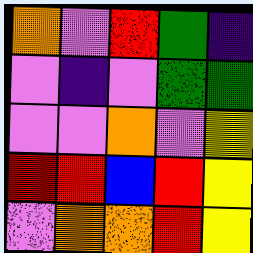[["orange", "violet", "red", "green", "indigo"], ["violet", "indigo", "violet", "green", "green"], ["violet", "violet", "orange", "violet", "yellow"], ["red", "red", "blue", "red", "yellow"], ["violet", "orange", "orange", "red", "yellow"]]